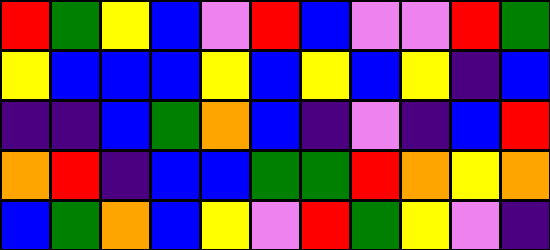[["red", "green", "yellow", "blue", "violet", "red", "blue", "violet", "violet", "red", "green"], ["yellow", "blue", "blue", "blue", "yellow", "blue", "yellow", "blue", "yellow", "indigo", "blue"], ["indigo", "indigo", "blue", "green", "orange", "blue", "indigo", "violet", "indigo", "blue", "red"], ["orange", "red", "indigo", "blue", "blue", "green", "green", "red", "orange", "yellow", "orange"], ["blue", "green", "orange", "blue", "yellow", "violet", "red", "green", "yellow", "violet", "indigo"]]